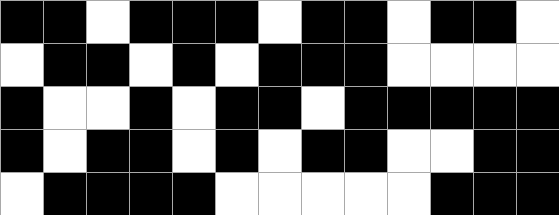[["black", "black", "white", "black", "black", "black", "white", "black", "black", "white", "black", "black", "white"], ["white", "black", "black", "white", "black", "white", "black", "black", "black", "white", "white", "white", "white"], ["black", "white", "white", "black", "white", "black", "black", "white", "black", "black", "black", "black", "black"], ["black", "white", "black", "black", "white", "black", "white", "black", "black", "white", "white", "black", "black"], ["white", "black", "black", "black", "black", "white", "white", "white", "white", "white", "black", "black", "black"]]